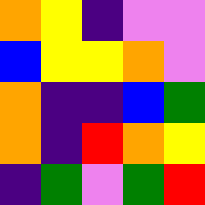[["orange", "yellow", "indigo", "violet", "violet"], ["blue", "yellow", "yellow", "orange", "violet"], ["orange", "indigo", "indigo", "blue", "green"], ["orange", "indigo", "red", "orange", "yellow"], ["indigo", "green", "violet", "green", "red"]]